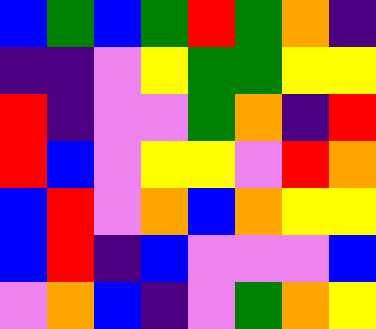[["blue", "green", "blue", "green", "red", "green", "orange", "indigo"], ["indigo", "indigo", "violet", "yellow", "green", "green", "yellow", "yellow"], ["red", "indigo", "violet", "violet", "green", "orange", "indigo", "red"], ["red", "blue", "violet", "yellow", "yellow", "violet", "red", "orange"], ["blue", "red", "violet", "orange", "blue", "orange", "yellow", "yellow"], ["blue", "red", "indigo", "blue", "violet", "violet", "violet", "blue"], ["violet", "orange", "blue", "indigo", "violet", "green", "orange", "yellow"]]